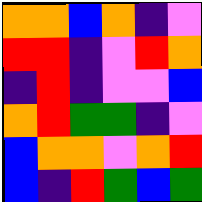[["orange", "orange", "blue", "orange", "indigo", "violet"], ["red", "red", "indigo", "violet", "red", "orange"], ["indigo", "red", "indigo", "violet", "violet", "blue"], ["orange", "red", "green", "green", "indigo", "violet"], ["blue", "orange", "orange", "violet", "orange", "red"], ["blue", "indigo", "red", "green", "blue", "green"]]